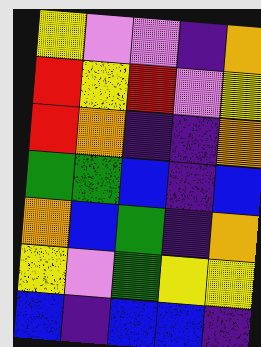[["yellow", "violet", "violet", "indigo", "orange"], ["red", "yellow", "red", "violet", "yellow"], ["red", "orange", "indigo", "indigo", "orange"], ["green", "green", "blue", "indigo", "blue"], ["orange", "blue", "green", "indigo", "orange"], ["yellow", "violet", "green", "yellow", "yellow"], ["blue", "indigo", "blue", "blue", "indigo"]]